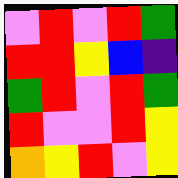[["violet", "red", "violet", "red", "green"], ["red", "red", "yellow", "blue", "indigo"], ["green", "red", "violet", "red", "green"], ["red", "violet", "violet", "red", "yellow"], ["orange", "yellow", "red", "violet", "yellow"]]